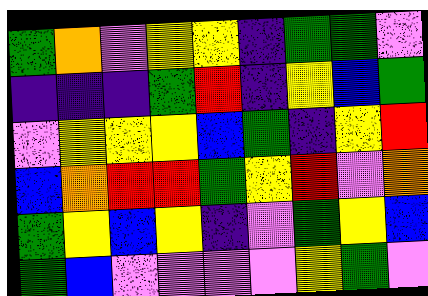[["green", "orange", "violet", "yellow", "yellow", "indigo", "green", "green", "violet"], ["indigo", "indigo", "indigo", "green", "red", "indigo", "yellow", "blue", "green"], ["violet", "yellow", "yellow", "yellow", "blue", "green", "indigo", "yellow", "red"], ["blue", "orange", "red", "red", "green", "yellow", "red", "violet", "orange"], ["green", "yellow", "blue", "yellow", "indigo", "violet", "green", "yellow", "blue"], ["green", "blue", "violet", "violet", "violet", "violet", "yellow", "green", "violet"]]